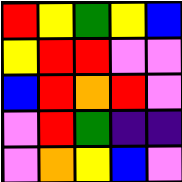[["red", "yellow", "green", "yellow", "blue"], ["yellow", "red", "red", "violet", "violet"], ["blue", "red", "orange", "red", "violet"], ["violet", "red", "green", "indigo", "indigo"], ["violet", "orange", "yellow", "blue", "violet"]]